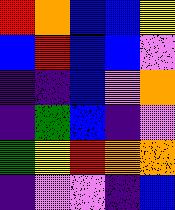[["red", "orange", "blue", "blue", "yellow"], ["blue", "red", "blue", "blue", "violet"], ["indigo", "indigo", "blue", "violet", "orange"], ["indigo", "green", "blue", "indigo", "violet"], ["green", "yellow", "red", "orange", "orange"], ["indigo", "violet", "violet", "indigo", "blue"]]